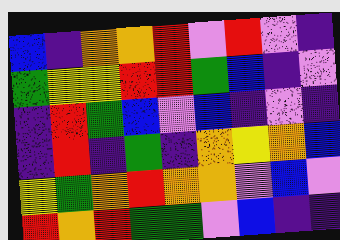[["blue", "indigo", "orange", "orange", "red", "violet", "red", "violet", "indigo"], ["green", "yellow", "yellow", "red", "red", "green", "blue", "indigo", "violet"], ["indigo", "red", "green", "blue", "violet", "blue", "indigo", "violet", "indigo"], ["indigo", "red", "indigo", "green", "indigo", "orange", "yellow", "orange", "blue"], ["yellow", "green", "orange", "red", "orange", "orange", "violet", "blue", "violet"], ["red", "orange", "red", "green", "green", "violet", "blue", "indigo", "indigo"]]